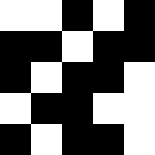[["white", "white", "black", "white", "black"], ["black", "black", "white", "black", "black"], ["black", "white", "black", "black", "white"], ["white", "black", "black", "white", "white"], ["black", "white", "black", "black", "white"]]